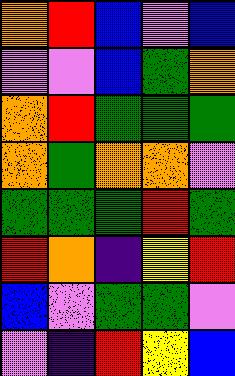[["orange", "red", "blue", "violet", "blue"], ["violet", "violet", "blue", "green", "orange"], ["orange", "red", "green", "green", "green"], ["orange", "green", "orange", "orange", "violet"], ["green", "green", "green", "red", "green"], ["red", "orange", "indigo", "yellow", "red"], ["blue", "violet", "green", "green", "violet"], ["violet", "indigo", "red", "yellow", "blue"]]